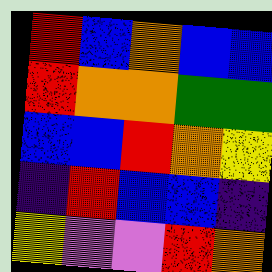[["red", "blue", "orange", "blue", "blue"], ["red", "orange", "orange", "green", "green"], ["blue", "blue", "red", "orange", "yellow"], ["indigo", "red", "blue", "blue", "indigo"], ["yellow", "violet", "violet", "red", "orange"]]